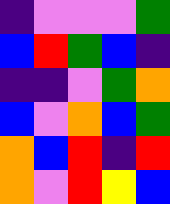[["indigo", "violet", "violet", "violet", "green"], ["blue", "red", "green", "blue", "indigo"], ["indigo", "indigo", "violet", "green", "orange"], ["blue", "violet", "orange", "blue", "green"], ["orange", "blue", "red", "indigo", "red"], ["orange", "violet", "red", "yellow", "blue"]]